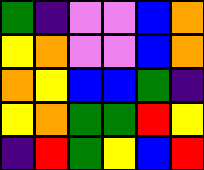[["green", "indigo", "violet", "violet", "blue", "orange"], ["yellow", "orange", "violet", "violet", "blue", "orange"], ["orange", "yellow", "blue", "blue", "green", "indigo"], ["yellow", "orange", "green", "green", "red", "yellow"], ["indigo", "red", "green", "yellow", "blue", "red"]]